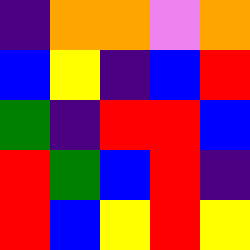[["indigo", "orange", "orange", "violet", "orange"], ["blue", "yellow", "indigo", "blue", "red"], ["green", "indigo", "red", "red", "blue"], ["red", "green", "blue", "red", "indigo"], ["red", "blue", "yellow", "red", "yellow"]]